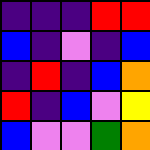[["indigo", "indigo", "indigo", "red", "red"], ["blue", "indigo", "violet", "indigo", "blue"], ["indigo", "red", "indigo", "blue", "orange"], ["red", "indigo", "blue", "violet", "yellow"], ["blue", "violet", "violet", "green", "orange"]]